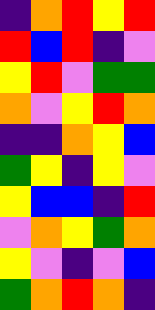[["indigo", "orange", "red", "yellow", "red"], ["red", "blue", "red", "indigo", "violet"], ["yellow", "red", "violet", "green", "green"], ["orange", "violet", "yellow", "red", "orange"], ["indigo", "indigo", "orange", "yellow", "blue"], ["green", "yellow", "indigo", "yellow", "violet"], ["yellow", "blue", "blue", "indigo", "red"], ["violet", "orange", "yellow", "green", "orange"], ["yellow", "violet", "indigo", "violet", "blue"], ["green", "orange", "red", "orange", "indigo"]]